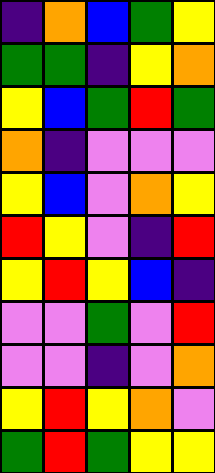[["indigo", "orange", "blue", "green", "yellow"], ["green", "green", "indigo", "yellow", "orange"], ["yellow", "blue", "green", "red", "green"], ["orange", "indigo", "violet", "violet", "violet"], ["yellow", "blue", "violet", "orange", "yellow"], ["red", "yellow", "violet", "indigo", "red"], ["yellow", "red", "yellow", "blue", "indigo"], ["violet", "violet", "green", "violet", "red"], ["violet", "violet", "indigo", "violet", "orange"], ["yellow", "red", "yellow", "orange", "violet"], ["green", "red", "green", "yellow", "yellow"]]